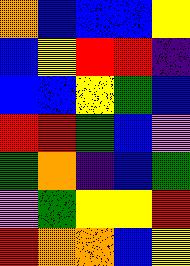[["orange", "blue", "blue", "blue", "yellow"], ["blue", "yellow", "red", "red", "indigo"], ["blue", "blue", "yellow", "green", "blue"], ["red", "red", "green", "blue", "violet"], ["green", "orange", "indigo", "blue", "green"], ["violet", "green", "yellow", "yellow", "red"], ["red", "orange", "orange", "blue", "yellow"]]